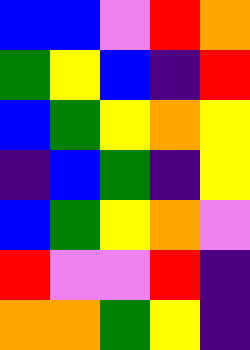[["blue", "blue", "violet", "red", "orange"], ["green", "yellow", "blue", "indigo", "red"], ["blue", "green", "yellow", "orange", "yellow"], ["indigo", "blue", "green", "indigo", "yellow"], ["blue", "green", "yellow", "orange", "violet"], ["red", "violet", "violet", "red", "indigo"], ["orange", "orange", "green", "yellow", "indigo"]]